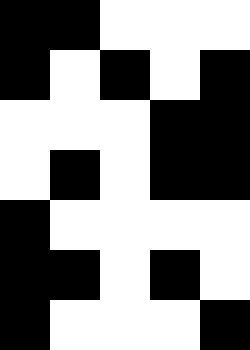[["black", "black", "white", "white", "white"], ["black", "white", "black", "white", "black"], ["white", "white", "white", "black", "black"], ["white", "black", "white", "black", "black"], ["black", "white", "white", "white", "white"], ["black", "black", "white", "black", "white"], ["black", "white", "white", "white", "black"]]